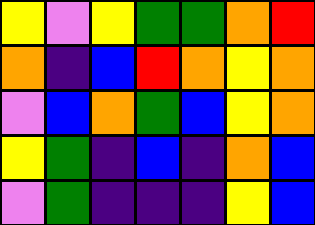[["yellow", "violet", "yellow", "green", "green", "orange", "red"], ["orange", "indigo", "blue", "red", "orange", "yellow", "orange"], ["violet", "blue", "orange", "green", "blue", "yellow", "orange"], ["yellow", "green", "indigo", "blue", "indigo", "orange", "blue"], ["violet", "green", "indigo", "indigo", "indigo", "yellow", "blue"]]